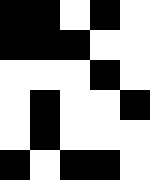[["black", "black", "white", "black", "white"], ["black", "black", "black", "white", "white"], ["white", "white", "white", "black", "white"], ["white", "black", "white", "white", "black"], ["white", "black", "white", "white", "white"], ["black", "white", "black", "black", "white"]]